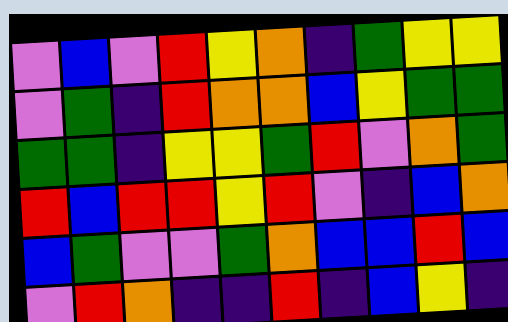[["violet", "blue", "violet", "red", "yellow", "orange", "indigo", "green", "yellow", "yellow"], ["violet", "green", "indigo", "red", "orange", "orange", "blue", "yellow", "green", "green"], ["green", "green", "indigo", "yellow", "yellow", "green", "red", "violet", "orange", "green"], ["red", "blue", "red", "red", "yellow", "red", "violet", "indigo", "blue", "orange"], ["blue", "green", "violet", "violet", "green", "orange", "blue", "blue", "red", "blue"], ["violet", "red", "orange", "indigo", "indigo", "red", "indigo", "blue", "yellow", "indigo"]]